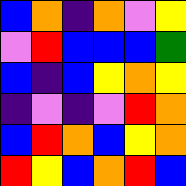[["blue", "orange", "indigo", "orange", "violet", "yellow"], ["violet", "red", "blue", "blue", "blue", "green"], ["blue", "indigo", "blue", "yellow", "orange", "yellow"], ["indigo", "violet", "indigo", "violet", "red", "orange"], ["blue", "red", "orange", "blue", "yellow", "orange"], ["red", "yellow", "blue", "orange", "red", "blue"]]